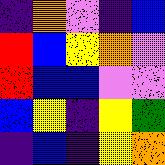[["indigo", "orange", "violet", "indigo", "blue"], ["red", "blue", "yellow", "orange", "violet"], ["red", "blue", "blue", "violet", "violet"], ["blue", "yellow", "indigo", "yellow", "green"], ["indigo", "blue", "indigo", "yellow", "orange"]]